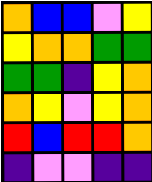[["orange", "blue", "blue", "violet", "yellow"], ["yellow", "orange", "orange", "green", "green"], ["green", "green", "indigo", "yellow", "orange"], ["orange", "yellow", "violet", "yellow", "orange"], ["red", "blue", "red", "red", "orange"], ["indigo", "violet", "violet", "indigo", "indigo"]]